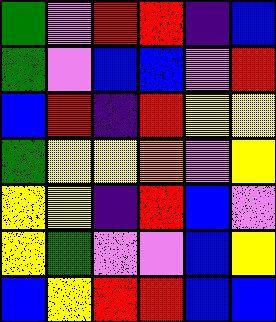[["green", "violet", "red", "red", "indigo", "blue"], ["green", "violet", "blue", "blue", "violet", "red"], ["blue", "red", "indigo", "red", "yellow", "yellow"], ["green", "yellow", "yellow", "orange", "violet", "yellow"], ["yellow", "yellow", "indigo", "red", "blue", "violet"], ["yellow", "green", "violet", "violet", "blue", "yellow"], ["blue", "yellow", "red", "red", "blue", "blue"]]